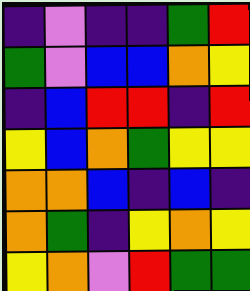[["indigo", "violet", "indigo", "indigo", "green", "red"], ["green", "violet", "blue", "blue", "orange", "yellow"], ["indigo", "blue", "red", "red", "indigo", "red"], ["yellow", "blue", "orange", "green", "yellow", "yellow"], ["orange", "orange", "blue", "indigo", "blue", "indigo"], ["orange", "green", "indigo", "yellow", "orange", "yellow"], ["yellow", "orange", "violet", "red", "green", "green"]]